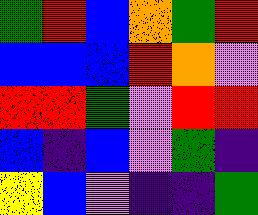[["green", "red", "blue", "orange", "green", "red"], ["blue", "blue", "blue", "red", "orange", "violet"], ["red", "red", "green", "violet", "red", "red"], ["blue", "indigo", "blue", "violet", "green", "indigo"], ["yellow", "blue", "violet", "indigo", "indigo", "green"]]